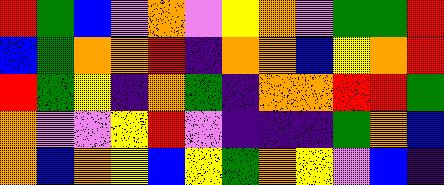[["red", "green", "blue", "violet", "orange", "violet", "yellow", "orange", "violet", "green", "green", "red"], ["blue", "green", "orange", "orange", "red", "indigo", "orange", "orange", "blue", "yellow", "orange", "red"], ["red", "green", "yellow", "indigo", "orange", "green", "indigo", "orange", "orange", "red", "red", "green"], ["orange", "violet", "violet", "yellow", "red", "violet", "indigo", "indigo", "indigo", "green", "orange", "blue"], ["orange", "blue", "orange", "yellow", "blue", "yellow", "green", "orange", "yellow", "violet", "blue", "indigo"]]